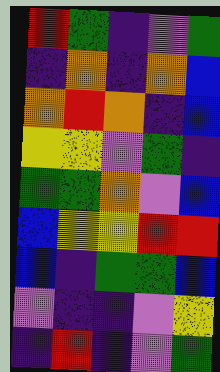[["red", "green", "indigo", "violet", "green"], ["indigo", "orange", "indigo", "orange", "blue"], ["orange", "red", "orange", "indigo", "blue"], ["yellow", "yellow", "violet", "green", "indigo"], ["green", "green", "orange", "violet", "blue"], ["blue", "yellow", "yellow", "red", "red"], ["blue", "indigo", "green", "green", "blue"], ["violet", "indigo", "indigo", "violet", "yellow"], ["indigo", "red", "indigo", "violet", "green"]]